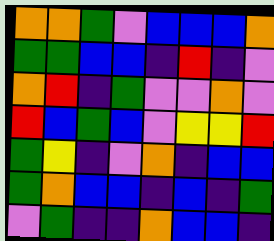[["orange", "orange", "green", "violet", "blue", "blue", "blue", "orange"], ["green", "green", "blue", "blue", "indigo", "red", "indigo", "violet"], ["orange", "red", "indigo", "green", "violet", "violet", "orange", "violet"], ["red", "blue", "green", "blue", "violet", "yellow", "yellow", "red"], ["green", "yellow", "indigo", "violet", "orange", "indigo", "blue", "blue"], ["green", "orange", "blue", "blue", "indigo", "blue", "indigo", "green"], ["violet", "green", "indigo", "indigo", "orange", "blue", "blue", "indigo"]]